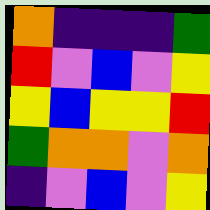[["orange", "indigo", "indigo", "indigo", "green"], ["red", "violet", "blue", "violet", "yellow"], ["yellow", "blue", "yellow", "yellow", "red"], ["green", "orange", "orange", "violet", "orange"], ["indigo", "violet", "blue", "violet", "yellow"]]